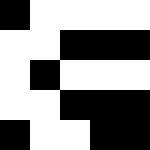[["black", "white", "white", "white", "white"], ["white", "white", "black", "black", "black"], ["white", "black", "white", "white", "white"], ["white", "white", "black", "black", "black"], ["black", "white", "white", "black", "black"]]